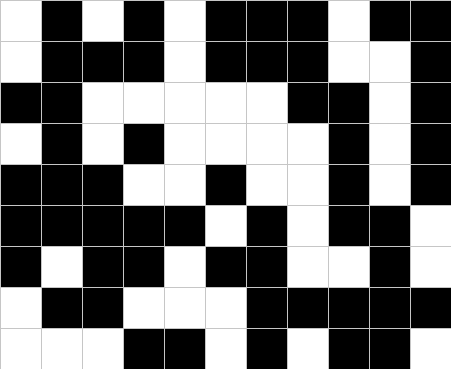[["white", "black", "white", "black", "white", "black", "black", "black", "white", "black", "black"], ["white", "black", "black", "black", "white", "black", "black", "black", "white", "white", "black"], ["black", "black", "white", "white", "white", "white", "white", "black", "black", "white", "black"], ["white", "black", "white", "black", "white", "white", "white", "white", "black", "white", "black"], ["black", "black", "black", "white", "white", "black", "white", "white", "black", "white", "black"], ["black", "black", "black", "black", "black", "white", "black", "white", "black", "black", "white"], ["black", "white", "black", "black", "white", "black", "black", "white", "white", "black", "white"], ["white", "black", "black", "white", "white", "white", "black", "black", "black", "black", "black"], ["white", "white", "white", "black", "black", "white", "black", "white", "black", "black", "white"]]